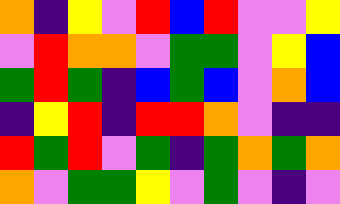[["orange", "indigo", "yellow", "violet", "red", "blue", "red", "violet", "violet", "yellow"], ["violet", "red", "orange", "orange", "violet", "green", "green", "violet", "yellow", "blue"], ["green", "red", "green", "indigo", "blue", "green", "blue", "violet", "orange", "blue"], ["indigo", "yellow", "red", "indigo", "red", "red", "orange", "violet", "indigo", "indigo"], ["red", "green", "red", "violet", "green", "indigo", "green", "orange", "green", "orange"], ["orange", "violet", "green", "green", "yellow", "violet", "green", "violet", "indigo", "violet"]]